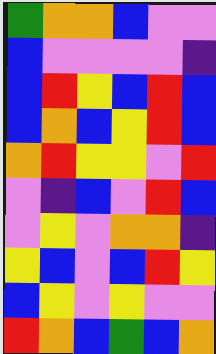[["green", "orange", "orange", "blue", "violet", "violet"], ["blue", "violet", "violet", "violet", "violet", "indigo"], ["blue", "red", "yellow", "blue", "red", "blue"], ["blue", "orange", "blue", "yellow", "red", "blue"], ["orange", "red", "yellow", "yellow", "violet", "red"], ["violet", "indigo", "blue", "violet", "red", "blue"], ["violet", "yellow", "violet", "orange", "orange", "indigo"], ["yellow", "blue", "violet", "blue", "red", "yellow"], ["blue", "yellow", "violet", "yellow", "violet", "violet"], ["red", "orange", "blue", "green", "blue", "orange"]]